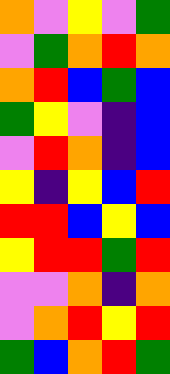[["orange", "violet", "yellow", "violet", "green"], ["violet", "green", "orange", "red", "orange"], ["orange", "red", "blue", "green", "blue"], ["green", "yellow", "violet", "indigo", "blue"], ["violet", "red", "orange", "indigo", "blue"], ["yellow", "indigo", "yellow", "blue", "red"], ["red", "red", "blue", "yellow", "blue"], ["yellow", "red", "red", "green", "red"], ["violet", "violet", "orange", "indigo", "orange"], ["violet", "orange", "red", "yellow", "red"], ["green", "blue", "orange", "red", "green"]]